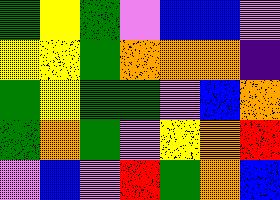[["green", "yellow", "green", "violet", "blue", "blue", "violet"], ["yellow", "yellow", "green", "orange", "orange", "orange", "indigo"], ["green", "yellow", "green", "green", "violet", "blue", "orange"], ["green", "orange", "green", "violet", "yellow", "orange", "red"], ["violet", "blue", "violet", "red", "green", "orange", "blue"]]